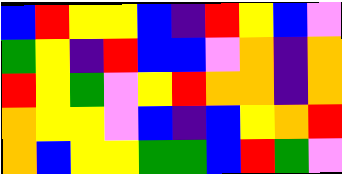[["blue", "red", "yellow", "yellow", "blue", "indigo", "red", "yellow", "blue", "violet"], ["green", "yellow", "indigo", "red", "blue", "blue", "violet", "orange", "indigo", "orange"], ["red", "yellow", "green", "violet", "yellow", "red", "orange", "orange", "indigo", "orange"], ["orange", "yellow", "yellow", "violet", "blue", "indigo", "blue", "yellow", "orange", "red"], ["orange", "blue", "yellow", "yellow", "green", "green", "blue", "red", "green", "violet"]]